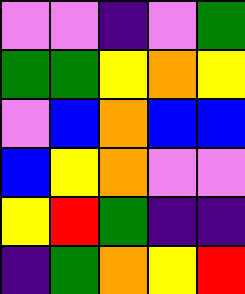[["violet", "violet", "indigo", "violet", "green"], ["green", "green", "yellow", "orange", "yellow"], ["violet", "blue", "orange", "blue", "blue"], ["blue", "yellow", "orange", "violet", "violet"], ["yellow", "red", "green", "indigo", "indigo"], ["indigo", "green", "orange", "yellow", "red"]]